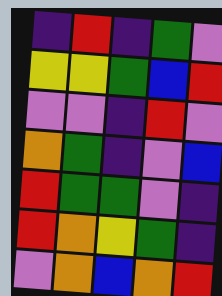[["indigo", "red", "indigo", "green", "violet"], ["yellow", "yellow", "green", "blue", "red"], ["violet", "violet", "indigo", "red", "violet"], ["orange", "green", "indigo", "violet", "blue"], ["red", "green", "green", "violet", "indigo"], ["red", "orange", "yellow", "green", "indigo"], ["violet", "orange", "blue", "orange", "red"]]